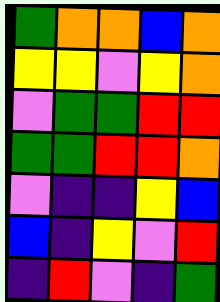[["green", "orange", "orange", "blue", "orange"], ["yellow", "yellow", "violet", "yellow", "orange"], ["violet", "green", "green", "red", "red"], ["green", "green", "red", "red", "orange"], ["violet", "indigo", "indigo", "yellow", "blue"], ["blue", "indigo", "yellow", "violet", "red"], ["indigo", "red", "violet", "indigo", "green"]]